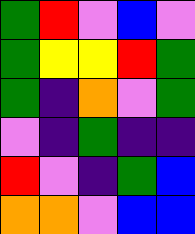[["green", "red", "violet", "blue", "violet"], ["green", "yellow", "yellow", "red", "green"], ["green", "indigo", "orange", "violet", "green"], ["violet", "indigo", "green", "indigo", "indigo"], ["red", "violet", "indigo", "green", "blue"], ["orange", "orange", "violet", "blue", "blue"]]